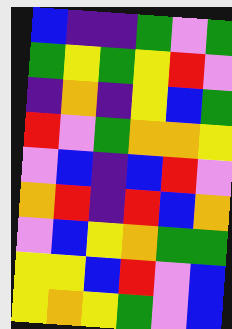[["blue", "indigo", "indigo", "green", "violet", "green"], ["green", "yellow", "green", "yellow", "red", "violet"], ["indigo", "orange", "indigo", "yellow", "blue", "green"], ["red", "violet", "green", "orange", "orange", "yellow"], ["violet", "blue", "indigo", "blue", "red", "violet"], ["orange", "red", "indigo", "red", "blue", "orange"], ["violet", "blue", "yellow", "orange", "green", "green"], ["yellow", "yellow", "blue", "red", "violet", "blue"], ["yellow", "orange", "yellow", "green", "violet", "blue"]]